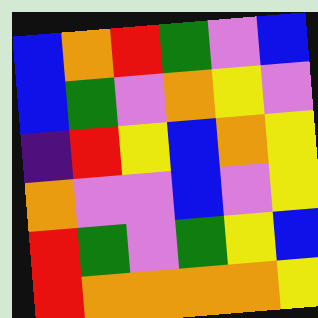[["blue", "orange", "red", "green", "violet", "blue"], ["blue", "green", "violet", "orange", "yellow", "violet"], ["indigo", "red", "yellow", "blue", "orange", "yellow"], ["orange", "violet", "violet", "blue", "violet", "yellow"], ["red", "green", "violet", "green", "yellow", "blue"], ["red", "orange", "orange", "orange", "orange", "yellow"]]